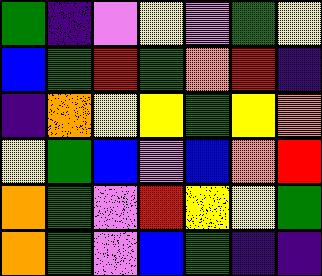[["green", "indigo", "violet", "yellow", "violet", "green", "yellow"], ["blue", "green", "red", "green", "orange", "red", "indigo"], ["indigo", "orange", "yellow", "yellow", "green", "yellow", "orange"], ["yellow", "green", "blue", "violet", "blue", "orange", "red"], ["orange", "green", "violet", "red", "yellow", "yellow", "green"], ["orange", "green", "violet", "blue", "green", "indigo", "indigo"]]